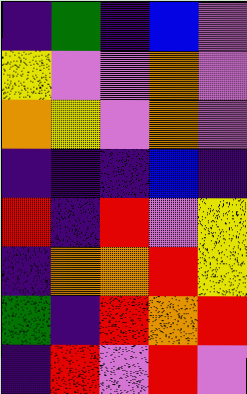[["indigo", "green", "indigo", "blue", "violet"], ["yellow", "violet", "violet", "orange", "violet"], ["orange", "yellow", "violet", "orange", "violet"], ["indigo", "indigo", "indigo", "blue", "indigo"], ["red", "indigo", "red", "violet", "yellow"], ["indigo", "orange", "orange", "red", "yellow"], ["green", "indigo", "red", "orange", "red"], ["indigo", "red", "violet", "red", "violet"]]